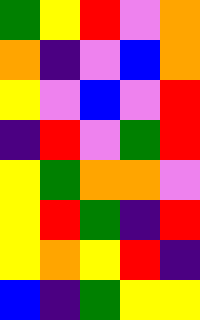[["green", "yellow", "red", "violet", "orange"], ["orange", "indigo", "violet", "blue", "orange"], ["yellow", "violet", "blue", "violet", "red"], ["indigo", "red", "violet", "green", "red"], ["yellow", "green", "orange", "orange", "violet"], ["yellow", "red", "green", "indigo", "red"], ["yellow", "orange", "yellow", "red", "indigo"], ["blue", "indigo", "green", "yellow", "yellow"]]